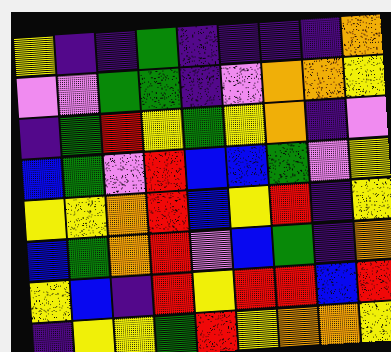[["yellow", "indigo", "indigo", "green", "indigo", "indigo", "indigo", "indigo", "orange"], ["violet", "violet", "green", "green", "indigo", "violet", "orange", "orange", "yellow"], ["indigo", "green", "red", "yellow", "green", "yellow", "orange", "indigo", "violet"], ["blue", "green", "violet", "red", "blue", "blue", "green", "violet", "yellow"], ["yellow", "yellow", "orange", "red", "blue", "yellow", "red", "indigo", "yellow"], ["blue", "green", "orange", "red", "violet", "blue", "green", "indigo", "orange"], ["yellow", "blue", "indigo", "red", "yellow", "red", "red", "blue", "red"], ["indigo", "yellow", "yellow", "green", "red", "yellow", "orange", "orange", "yellow"]]